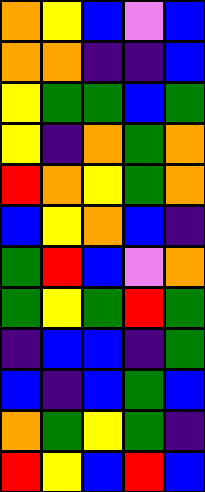[["orange", "yellow", "blue", "violet", "blue"], ["orange", "orange", "indigo", "indigo", "blue"], ["yellow", "green", "green", "blue", "green"], ["yellow", "indigo", "orange", "green", "orange"], ["red", "orange", "yellow", "green", "orange"], ["blue", "yellow", "orange", "blue", "indigo"], ["green", "red", "blue", "violet", "orange"], ["green", "yellow", "green", "red", "green"], ["indigo", "blue", "blue", "indigo", "green"], ["blue", "indigo", "blue", "green", "blue"], ["orange", "green", "yellow", "green", "indigo"], ["red", "yellow", "blue", "red", "blue"]]